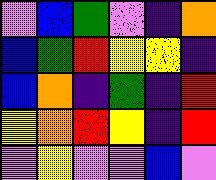[["violet", "blue", "green", "violet", "indigo", "orange"], ["blue", "green", "red", "yellow", "yellow", "indigo"], ["blue", "orange", "indigo", "green", "indigo", "red"], ["yellow", "orange", "red", "yellow", "indigo", "red"], ["violet", "yellow", "violet", "violet", "blue", "violet"]]